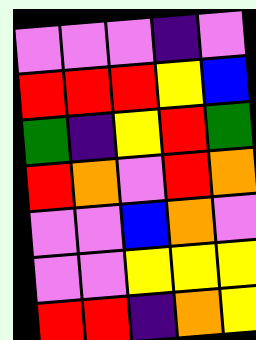[["violet", "violet", "violet", "indigo", "violet"], ["red", "red", "red", "yellow", "blue"], ["green", "indigo", "yellow", "red", "green"], ["red", "orange", "violet", "red", "orange"], ["violet", "violet", "blue", "orange", "violet"], ["violet", "violet", "yellow", "yellow", "yellow"], ["red", "red", "indigo", "orange", "yellow"]]